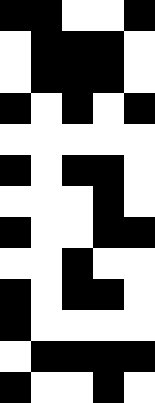[["black", "black", "white", "white", "black"], ["white", "black", "black", "black", "white"], ["white", "black", "black", "black", "white"], ["black", "white", "black", "white", "black"], ["white", "white", "white", "white", "white"], ["black", "white", "black", "black", "white"], ["white", "white", "white", "black", "white"], ["black", "white", "white", "black", "black"], ["white", "white", "black", "white", "white"], ["black", "white", "black", "black", "white"], ["black", "white", "white", "white", "white"], ["white", "black", "black", "black", "black"], ["black", "white", "white", "black", "white"]]